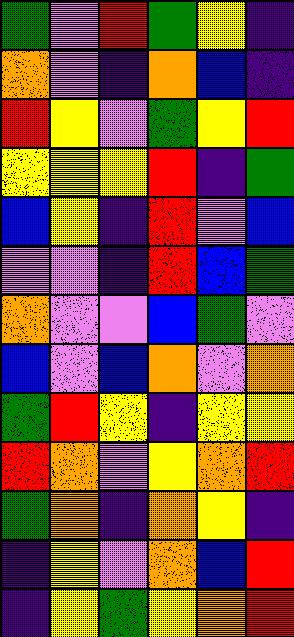[["green", "violet", "red", "green", "yellow", "indigo"], ["orange", "violet", "indigo", "orange", "blue", "indigo"], ["red", "yellow", "violet", "green", "yellow", "red"], ["yellow", "yellow", "yellow", "red", "indigo", "green"], ["blue", "yellow", "indigo", "red", "violet", "blue"], ["violet", "violet", "indigo", "red", "blue", "green"], ["orange", "violet", "violet", "blue", "green", "violet"], ["blue", "violet", "blue", "orange", "violet", "orange"], ["green", "red", "yellow", "indigo", "yellow", "yellow"], ["red", "orange", "violet", "yellow", "orange", "red"], ["green", "orange", "indigo", "orange", "yellow", "indigo"], ["indigo", "yellow", "violet", "orange", "blue", "red"], ["indigo", "yellow", "green", "yellow", "orange", "red"]]